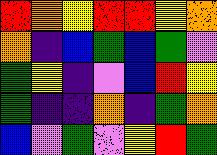[["red", "orange", "yellow", "red", "red", "yellow", "orange"], ["orange", "indigo", "blue", "green", "blue", "green", "violet"], ["green", "yellow", "indigo", "violet", "blue", "red", "yellow"], ["green", "indigo", "indigo", "orange", "indigo", "green", "orange"], ["blue", "violet", "green", "violet", "yellow", "red", "green"]]